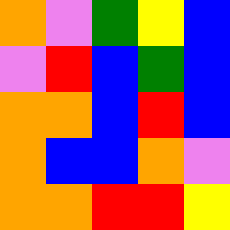[["orange", "violet", "green", "yellow", "blue"], ["violet", "red", "blue", "green", "blue"], ["orange", "orange", "blue", "red", "blue"], ["orange", "blue", "blue", "orange", "violet"], ["orange", "orange", "red", "red", "yellow"]]